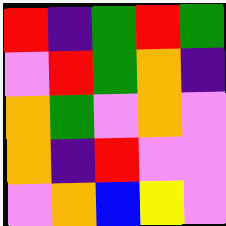[["red", "indigo", "green", "red", "green"], ["violet", "red", "green", "orange", "indigo"], ["orange", "green", "violet", "orange", "violet"], ["orange", "indigo", "red", "violet", "violet"], ["violet", "orange", "blue", "yellow", "violet"]]